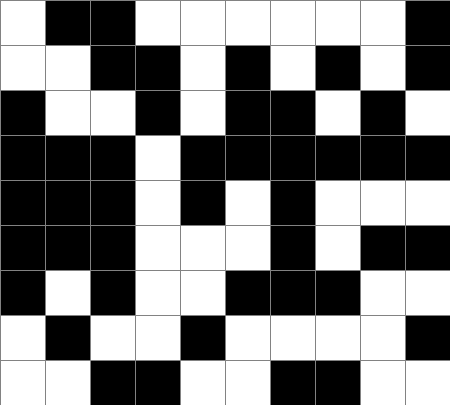[["white", "black", "black", "white", "white", "white", "white", "white", "white", "black"], ["white", "white", "black", "black", "white", "black", "white", "black", "white", "black"], ["black", "white", "white", "black", "white", "black", "black", "white", "black", "white"], ["black", "black", "black", "white", "black", "black", "black", "black", "black", "black"], ["black", "black", "black", "white", "black", "white", "black", "white", "white", "white"], ["black", "black", "black", "white", "white", "white", "black", "white", "black", "black"], ["black", "white", "black", "white", "white", "black", "black", "black", "white", "white"], ["white", "black", "white", "white", "black", "white", "white", "white", "white", "black"], ["white", "white", "black", "black", "white", "white", "black", "black", "white", "white"]]